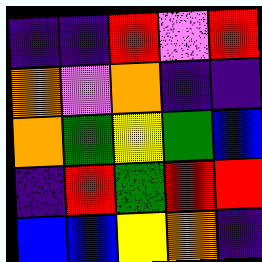[["indigo", "indigo", "red", "violet", "red"], ["orange", "violet", "orange", "indigo", "indigo"], ["orange", "green", "yellow", "green", "blue"], ["indigo", "red", "green", "red", "red"], ["blue", "blue", "yellow", "orange", "indigo"]]